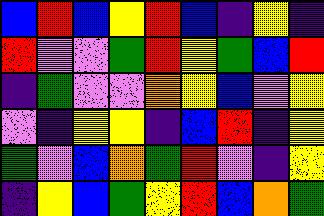[["blue", "red", "blue", "yellow", "red", "blue", "indigo", "yellow", "indigo"], ["red", "violet", "violet", "green", "red", "yellow", "green", "blue", "red"], ["indigo", "green", "violet", "violet", "orange", "yellow", "blue", "violet", "yellow"], ["violet", "indigo", "yellow", "yellow", "indigo", "blue", "red", "indigo", "yellow"], ["green", "violet", "blue", "orange", "green", "red", "violet", "indigo", "yellow"], ["indigo", "yellow", "blue", "green", "yellow", "red", "blue", "orange", "green"]]